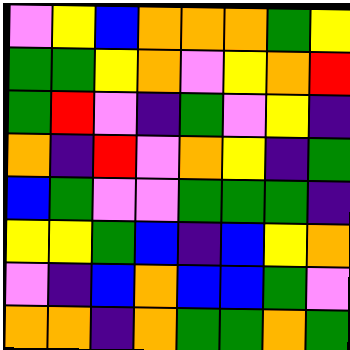[["violet", "yellow", "blue", "orange", "orange", "orange", "green", "yellow"], ["green", "green", "yellow", "orange", "violet", "yellow", "orange", "red"], ["green", "red", "violet", "indigo", "green", "violet", "yellow", "indigo"], ["orange", "indigo", "red", "violet", "orange", "yellow", "indigo", "green"], ["blue", "green", "violet", "violet", "green", "green", "green", "indigo"], ["yellow", "yellow", "green", "blue", "indigo", "blue", "yellow", "orange"], ["violet", "indigo", "blue", "orange", "blue", "blue", "green", "violet"], ["orange", "orange", "indigo", "orange", "green", "green", "orange", "green"]]